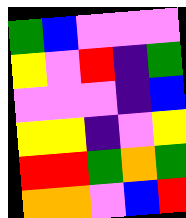[["green", "blue", "violet", "violet", "violet"], ["yellow", "violet", "red", "indigo", "green"], ["violet", "violet", "violet", "indigo", "blue"], ["yellow", "yellow", "indigo", "violet", "yellow"], ["red", "red", "green", "orange", "green"], ["orange", "orange", "violet", "blue", "red"]]